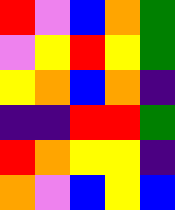[["red", "violet", "blue", "orange", "green"], ["violet", "yellow", "red", "yellow", "green"], ["yellow", "orange", "blue", "orange", "indigo"], ["indigo", "indigo", "red", "red", "green"], ["red", "orange", "yellow", "yellow", "indigo"], ["orange", "violet", "blue", "yellow", "blue"]]